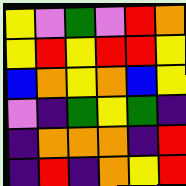[["yellow", "violet", "green", "violet", "red", "orange"], ["yellow", "red", "yellow", "red", "red", "yellow"], ["blue", "orange", "yellow", "orange", "blue", "yellow"], ["violet", "indigo", "green", "yellow", "green", "indigo"], ["indigo", "orange", "orange", "orange", "indigo", "red"], ["indigo", "red", "indigo", "orange", "yellow", "red"]]